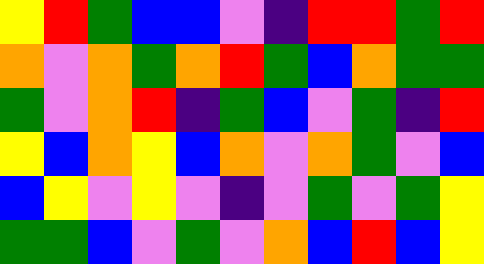[["yellow", "red", "green", "blue", "blue", "violet", "indigo", "red", "red", "green", "red"], ["orange", "violet", "orange", "green", "orange", "red", "green", "blue", "orange", "green", "green"], ["green", "violet", "orange", "red", "indigo", "green", "blue", "violet", "green", "indigo", "red"], ["yellow", "blue", "orange", "yellow", "blue", "orange", "violet", "orange", "green", "violet", "blue"], ["blue", "yellow", "violet", "yellow", "violet", "indigo", "violet", "green", "violet", "green", "yellow"], ["green", "green", "blue", "violet", "green", "violet", "orange", "blue", "red", "blue", "yellow"]]